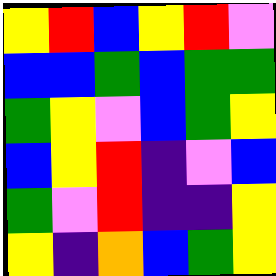[["yellow", "red", "blue", "yellow", "red", "violet"], ["blue", "blue", "green", "blue", "green", "green"], ["green", "yellow", "violet", "blue", "green", "yellow"], ["blue", "yellow", "red", "indigo", "violet", "blue"], ["green", "violet", "red", "indigo", "indigo", "yellow"], ["yellow", "indigo", "orange", "blue", "green", "yellow"]]